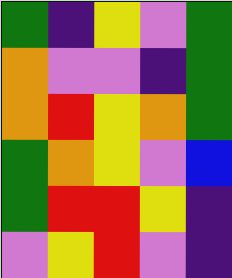[["green", "indigo", "yellow", "violet", "green"], ["orange", "violet", "violet", "indigo", "green"], ["orange", "red", "yellow", "orange", "green"], ["green", "orange", "yellow", "violet", "blue"], ["green", "red", "red", "yellow", "indigo"], ["violet", "yellow", "red", "violet", "indigo"]]